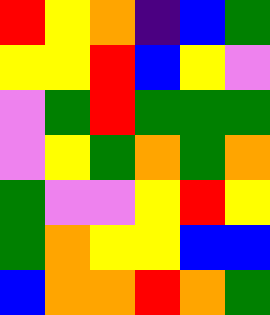[["red", "yellow", "orange", "indigo", "blue", "green"], ["yellow", "yellow", "red", "blue", "yellow", "violet"], ["violet", "green", "red", "green", "green", "green"], ["violet", "yellow", "green", "orange", "green", "orange"], ["green", "violet", "violet", "yellow", "red", "yellow"], ["green", "orange", "yellow", "yellow", "blue", "blue"], ["blue", "orange", "orange", "red", "orange", "green"]]